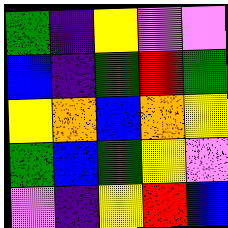[["green", "indigo", "yellow", "violet", "violet"], ["blue", "indigo", "green", "red", "green"], ["yellow", "orange", "blue", "orange", "yellow"], ["green", "blue", "green", "yellow", "violet"], ["violet", "indigo", "yellow", "red", "blue"]]